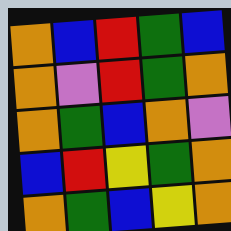[["orange", "blue", "red", "green", "blue"], ["orange", "violet", "red", "green", "orange"], ["orange", "green", "blue", "orange", "violet"], ["blue", "red", "yellow", "green", "orange"], ["orange", "green", "blue", "yellow", "orange"]]